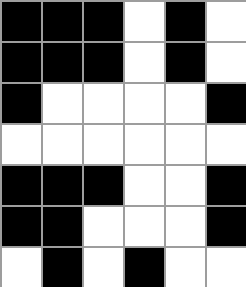[["black", "black", "black", "white", "black", "white"], ["black", "black", "black", "white", "black", "white"], ["black", "white", "white", "white", "white", "black"], ["white", "white", "white", "white", "white", "white"], ["black", "black", "black", "white", "white", "black"], ["black", "black", "white", "white", "white", "black"], ["white", "black", "white", "black", "white", "white"]]